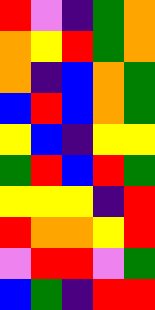[["red", "violet", "indigo", "green", "orange"], ["orange", "yellow", "red", "green", "orange"], ["orange", "indigo", "blue", "orange", "green"], ["blue", "red", "blue", "orange", "green"], ["yellow", "blue", "indigo", "yellow", "yellow"], ["green", "red", "blue", "red", "green"], ["yellow", "yellow", "yellow", "indigo", "red"], ["red", "orange", "orange", "yellow", "red"], ["violet", "red", "red", "violet", "green"], ["blue", "green", "indigo", "red", "red"]]